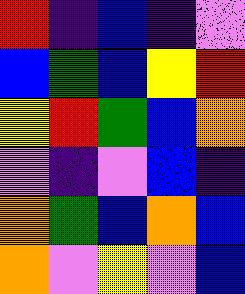[["red", "indigo", "blue", "indigo", "violet"], ["blue", "green", "blue", "yellow", "red"], ["yellow", "red", "green", "blue", "orange"], ["violet", "indigo", "violet", "blue", "indigo"], ["orange", "green", "blue", "orange", "blue"], ["orange", "violet", "yellow", "violet", "blue"]]